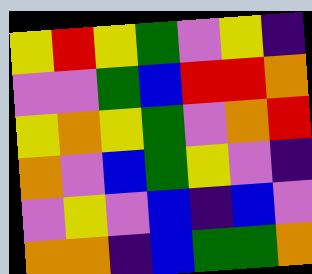[["yellow", "red", "yellow", "green", "violet", "yellow", "indigo"], ["violet", "violet", "green", "blue", "red", "red", "orange"], ["yellow", "orange", "yellow", "green", "violet", "orange", "red"], ["orange", "violet", "blue", "green", "yellow", "violet", "indigo"], ["violet", "yellow", "violet", "blue", "indigo", "blue", "violet"], ["orange", "orange", "indigo", "blue", "green", "green", "orange"]]